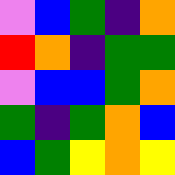[["violet", "blue", "green", "indigo", "orange"], ["red", "orange", "indigo", "green", "green"], ["violet", "blue", "blue", "green", "orange"], ["green", "indigo", "green", "orange", "blue"], ["blue", "green", "yellow", "orange", "yellow"]]